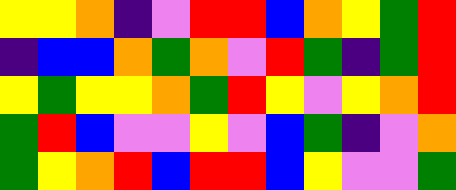[["yellow", "yellow", "orange", "indigo", "violet", "red", "red", "blue", "orange", "yellow", "green", "red"], ["indigo", "blue", "blue", "orange", "green", "orange", "violet", "red", "green", "indigo", "green", "red"], ["yellow", "green", "yellow", "yellow", "orange", "green", "red", "yellow", "violet", "yellow", "orange", "red"], ["green", "red", "blue", "violet", "violet", "yellow", "violet", "blue", "green", "indigo", "violet", "orange"], ["green", "yellow", "orange", "red", "blue", "red", "red", "blue", "yellow", "violet", "violet", "green"]]